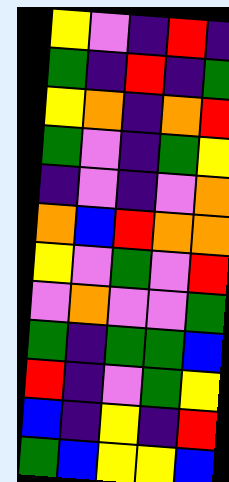[["yellow", "violet", "indigo", "red", "indigo"], ["green", "indigo", "red", "indigo", "green"], ["yellow", "orange", "indigo", "orange", "red"], ["green", "violet", "indigo", "green", "yellow"], ["indigo", "violet", "indigo", "violet", "orange"], ["orange", "blue", "red", "orange", "orange"], ["yellow", "violet", "green", "violet", "red"], ["violet", "orange", "violet", "violet", "green"], ["green", "indigo", "green", "green", "blue"], ["red", "indigo", "violet", "green", "yellow"], ["blue", "indigo", "yellow", "indigo", "red"], ["green", "blue", "yellow", "yellow", "blue"]]